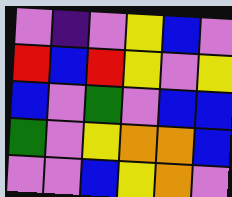[["violet", "indigo", "violet", "yellow", "blue", "violet"], ["red", "blue", "red", "yellow", "violet", "yellow"], ["blue", "violet", "green", "violet", "blue", "blue"], ["green", "violet", "yellow", "orange", "orange", "blue"], ["violet", "violet", "blue", "yellow", "orange", "violet"]]